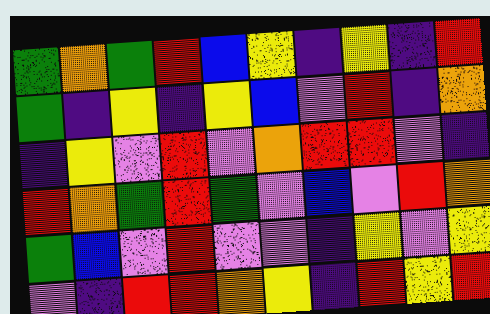[["green", "orange", "green", "red", "blue", "yellow", "indigo", "yellow", "indigo", "red"], ["green", "indigo", "yellow", "indigo", "yellow", "blue", "violet", "red", "indigo", "orange"], ["indigo", "yellow", "violet", "red", "violet", "orange", "red", "red", "violet", "indigo"], ["red", "orange", "green", "red", "green", "violet", "blue", "violet", "red", "orange"], ["green", "blue", "violet", "red", "violet", "violet", "indigo", "yellow", "violet", "yellow"], ["violet", "indigo", "red", "red", "orange", "yellow", "indigo", "red", "yellow", "red"]]